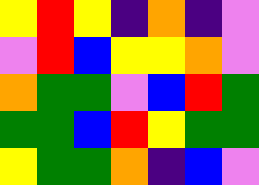[["yellow", "red", "yellow", "indigo", "orange", "indigo", "violet"], ["violet", "red", "blue", "yellow", "yellow", "orange", "violet"], ["orange", "green", "green", "violet", "blue", "red", "green"], ["green", "green", "blue", "red", "yellow", "green", "green"], ["yellow", "green", "green", "orange", "indigo", "blue", "violet"]]